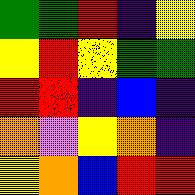[["green", "green", "red", "indigo", "yellow"], ["yellow", "red", "yellow", "green", "green"], ["red", "red", "indigo", "blue", "indigo"], ["orange", "violet", "yellow", "orange", "indigo"], ["yellow", "orange", "blue", "red", "red"]]